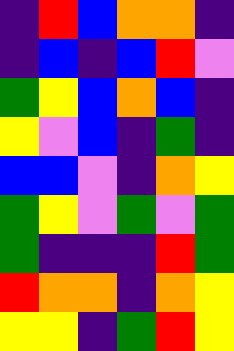[["indigo", "red", "blue", "orange", "orange", "indigo"], ["indigo", "blue", "indigo", "blue", "red", "violet"], ["green", "yellow", "blue", "orange", "blue", "indigo"], ["yellow", "violet", "blue", "indigo", "green", "indigo"], ["blue", "blue", "violet", "indigo", "orange", "yellow"], ["green", "yellow", "violet", "green", "violet", "green"], ["green", "indigo", "indigo", "indigo", "red", "green"], ["red", "orange", "orange", "indigo", "orange", "yellow"], ["yellow", "yellow", "indigo", "green", "red", "yellow"]]